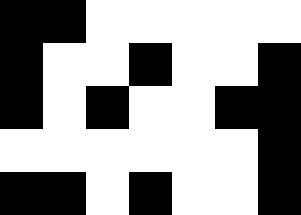[["black", "black", "white", "white", "white", "white", "white"], ["black", "white", "white", "black", "white", "white", "black"], ["black", "white", "black", "white", "white", "black", "black"], ["white", "white", "white", "white", "white", "white", "black"], ["black", "black", "white", "black", "white", "white", "black"]]